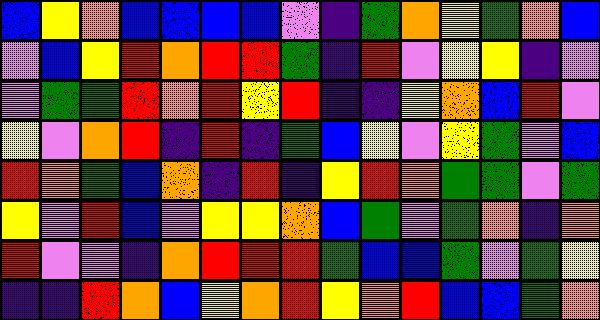[["blue", "yellow", "orange", "blue", "blue", "blue", "blue", "violet", "indigo", "green", "orange", "yellow", "green", "orange", "blue"], ["violet", "blue", "yellow", "red", "orange", "red", "red", "green", "indigo", "red", "violet", "yellow", "yellow", "indigo", "violet"], ["violet", "green", "green", "red", "orange", "red", "yellow", "red", "indigo", "indigo", "yellow", "orange", "blue", "red", "violet"], ["yellow", "violet", "orange", "red", "indigo", "red", "indigo", "green", "blue", "yellow", "violet", "yellow", "green", "violet", "blue"], ["red", "orange", "green", "blue", "orange", "indigo", "red", "indigo", "yellow", "red", "orange", "green", "green", "violet", "green"], ["yellow", "violet", "red", "blue", "violet", "yellow", "yellow", "orange", "blue", "green", "violet", "green", "orange", "indigo", "orange"], ["red", "violet", "violet", "indigo", "orange", "red", "red", "red", "green", "blue", "blue", "green", "violet", "green", "yellow"], ["indigo", "indigo", "red", "orange", "blue", "yellow", "orange", "red", "yellow", "orange", "red", "blue", "blue", "green", "orange"]]